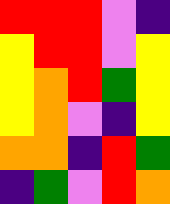[["red", "red", "red", "violet", "indigo"], ["yellow", "red", "red", "violet", "yellow"], ["yellow", "orange", "red", "green", "yellow"], ["yellow", "orange", "violet", "indigo", "yellow"], ["orange", "orange", "indigo", "red", "green"], ["indigo", "green", "violet", "red", "orange"]]